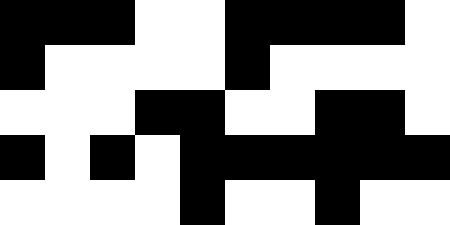[["black", "black", "black", "white", "white", "black", "black", "black", "black", "white"], ["black", "white", "white", "white", "white", "black", "white", "white", "white", "white"], ["white", "white", "white", "black", "black", "white", "white", "black", "black", "white"], ["black", "white", "black", "white", "black", "black", "black", "black", "black", "black"], ["white", "white", "white", "white", "black", "white", "white", "black", "white", "white"]]